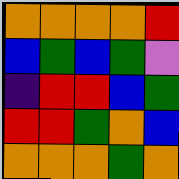[["orange", "orange", "orange", "orange", "red"], ["blue", "green", "blue", "green", "violet"], ["indigo", "red", "red", "blue", "green"], ["red", "red", "green", "orange", "blue"], ["orange", "orange", "orange", "green", "orange"]]